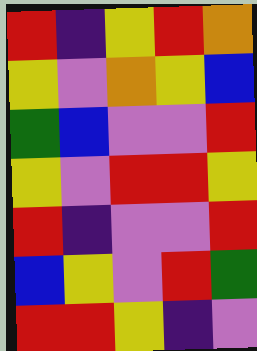[["red", "indigo", "yellow", "red", "orange"], ["yellow", "violet", "orange", "yellow", "blue"], ["green", "blue", "violet", "violet", "red"], ["yellow", "violet", "red", "red", "yellow"], ["red", "indigo", "violet", "violet", "red"], ["blue", "yellow", "violet", "red", "green"], ["red", "red", "yellow", "indigo", "violet"]]